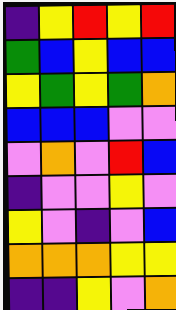[["indigo", "yellow", "red", "yellow", "red"], ["green", "blue", "yellow", "blue", "blue"], ["yellow", "green", "yellow", "green", "orange"], ["blue", "blue", "blue", "violet", "violet"], ["violet", "orange", "violet", "red", "blue"], ["indigo", "violet", "violet", "yellow", "violet"], ["yellow", "violet", "indigo", "violet", "blue"], ["orange", "orange", "orange", "yellow", "yellow"], ["indigo", "indigo", "yellow", "violet", "orange"]]